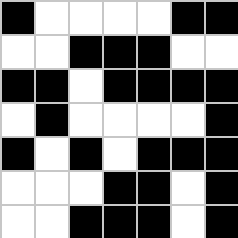[["black", "white", "white", "white", "white", "black", "black"], ["white", "white", "black", "black", "black", "white", "white"], ["black", "black", "white", "black", "black", "black", "black"], ["white", "black", "white", "white", "white", "white", "black"], ["black", "white", "black", "white", "black", "black", "black"], ["white", "white", "white", "black", "black", "white", "black"], ["white", "white", "black", "black", "black", "white", "black"]]